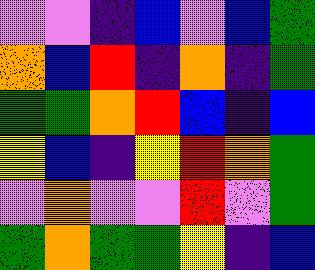[["violet", "violet", "indigo", "blue", "violet", "blue", "green"], ["orange", "blue", "red", "indigo", "orange", "indigo", "green"], ["green", "green", "orange", "red", "blue", "indigo", "blue"], ["yellow", "blue", "indigo", "yellow", "red", "orange", "green"], ["violet", "orange", "violet", "violet", "red", "violet", "green"], ["green", "orange", "green", "green", "yellow", "indigo", "blue"]]